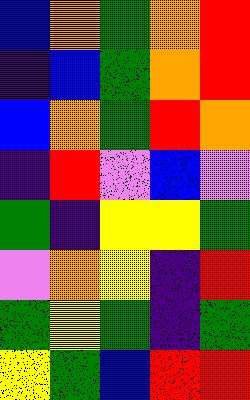[["blue", "orange", "green", "orange", "red"], ["indigo", "blue", "green", "orange", "red"], ["blue", "orange", "green", "red", "orange"], ["indigo", "red", "violet", "blue", "violet"], ["green", "indigo", "yellow", "yellow", "green"], ["violet", "orange", "yellow", "indigo", "red"], ["green", "yellow", "green", "indigo", "green"], ["yellow", "green", "blue", "red", "red"]]